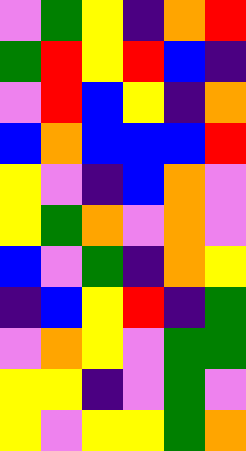[["violet", "green", "yellow", "indigo", "orange", "red"], ["green", "red", "yellow", "red", "blue", "indigo"], ["violet", "red", "blue", "yellow", "indigo", "orange"], ["blue", "orange", "blue", "blue", "blue", "red"], ["yellow", "violet", "indigo", "blue", "orange", "violet"], ["yellow", "green", "orange", "violet", "orange", "violet"], ["blue", "violet", "green", "indigo", "orange", "yellow"], ["indigo", "blue", "yellow", "red", "indigo", "green"], ["violet", "orange", "yellow", "violet", "green", "green"], ["yellow", "yellow", "indigo", "violet", "green", "violet"], ["yellow", "violet", "yellow", "yellow", "green", "orange"]]